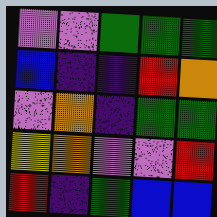[["violet", "violet", "green", "green", "green"], ["blue", "indigo", "indigo", "red", "orange"], ["violet", "orange", "indigo", "green", "green"], ["yellow", "orange", "violet", "violet", "red"], ["red", "indigo", "green", "blue", "blue"]]